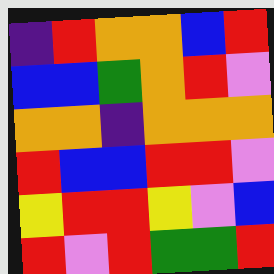[["indigo", "red", "orange", "orange", "blue", "red"], ["blue", "blue", "green", "orange", "red", "violet"], ["orange", "orange", "indigo", "orange", "orange", "orange"], ["red", "blue", "blue", "red", "red", "violet"], ["yellow", "red", "red", "yellow", "violet", "blue"], ["red", "violet", "red", "green", "green", "red"]]